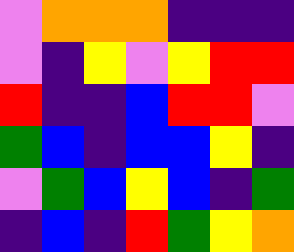[["violet", "orange", "orange", "orange", "indigo", "indigo", "indigo"], ["violet", "indigo", "yellow", "violet", "yellow", "red", "red"], ["red", "indigo", "indigo", "blue", "red", "red", "violet"], ["green", "blue", "indigo", "blue", "blue", "yellow", "indigo"], ["violet", "green", "blue", "yellow", "blue", "indigo", "green"], ["indigo", "blue", "indigo", "red", "green", "yellow", "orange"]]